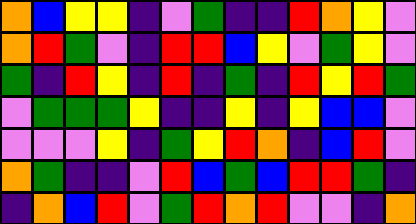[["orange", "blue", "yellow", "yellow", "indigo", "violet", "green", "indigo", "indigo", "red", "orange", "yellow", "violet"], ["orange", "red", "green", "violet", "indigo", "red", "red", "blue", "yellow", "violet", "green", "yellow", "violet"], ["green", "indigo", "red", "yellow", "indigo", "red", "indigo", "green", "indigo", "red", "yellow", "red", "green"], ["violet", "green", "green", "green", "yellow", "indigo", "indigo", "yellow", "indigo", "yellow", "blue", "blue", "violet"], ["violet", "violet", "violet", "yellow", "indigo", "green", "yellow", "red", "orange", "indigo", "blue", "red", "violet"], ["orange", "green", "indigo", "indigo", "violet", "red", "blue", "green", "blue", "red", "red", "green", "indigo"], ["indigo", "orange", "blue", "red", "violet", "green", "red", "orange", "red", "violet", "violet", "indigo", "orange"]]